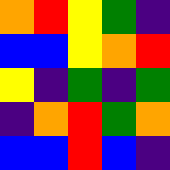[["orange", "red", "yellow", "green", "indigo"], ["blue", "blue", "yellow", "orange", "red"], ["yellow", "indigo", "green", "indigo", "green"], ["indigo", "orange", "red", "green", "orange"], ["blue", "blue", "red", "blue", "indigo"]]